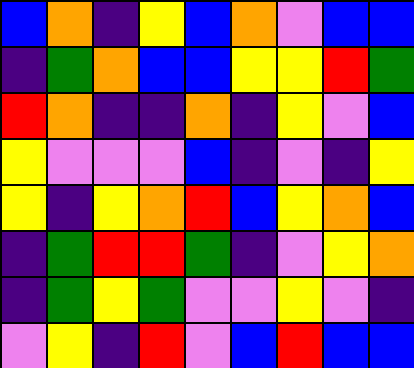[["blue", "orange", "indigo", "yellow", "blue", "orange", "violet", "blue", "blue"], ["indigo", "green", "orange", "blue", "blue", "yellow", "yellow", "red", "green"], ["red", "orange", "indigo", "indigo", "orange", "indigo", "yellow", "violet", "blue"], ["yellow", "violet", "violet", "violet", "blue", "indigo", "violet", "indigo", "yellow"], ["yellow", "indigo", "yellow", "orange", "red", "blue", "yellow", "orange", "blue"], ["indigo", "green", "red", "red", "green", "indigo", "violet", "yellow", "orange"], ["indigo", "green", "yellow", "green", "violet", "violet", "yellow", "violet", "indigo"], ["violet", "yellow", "indigo", "red", "violet", "blue", "red", "blue", "blue"]]